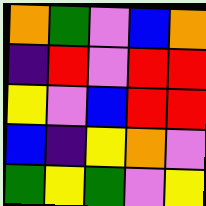[["orange", "green", "violet", "blue", "orange"], ["indigo", "red", "violet", "red", "red"], ["yellow", "violet", "blue", "red", "red"], ["blue", "indigo", "yellow", "orange", "violet"], ["green", "yellow", "green", "violet", "yellow"]]